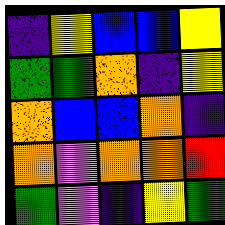[["indigo", "yellow", "blue", "blue", "yellow"], ["green", "green", "orange", "indigo", "yellow"], ["orange", "blue", "blue", "orange", "indigo"], ["orange", "violet", "orange", "orange", "red"], ["green", "violet", "indigo", "yellow", "green"]]